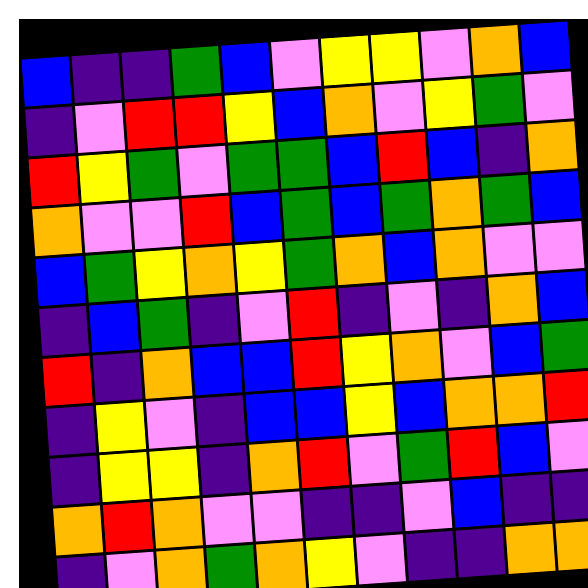[["blue", "indigo", "indigo", "green", "blue", "violet", "yellow", "yellow", "violet", "orange", "blue"], ["indigo", "violet", "red", "red", "yellow", "blue", "orange", "violet", "yellow", "green", "violet"], ["red", "yellow", "green", "violet", "green", "green", "blue", "red", "blue", "indigo", "orange"], ["orange", "violet", "violet", "red", "blue", "green", "blue", "green", "orange", "green", "blue"], ["blue", "green", "yellow", "orange", "yellow", "green", "orange", "blue", "orange", "violet", "violet"], ["indigo", "blue", "green", "indigo", "violet", "red", "indigo", "violet", "indigo", "orange", "blue"], ["red", "indigo", "orange", "blue", "blue", "red", "yellow", "orange", "violet", "blue", "green"], ["indigo", "yellow", "violet", "indigo", "blue", "blue", "yellow", "blue", "orange", "orange", "red"], ["indigo", "yellow", "yellow", "indigo", "orange", "red", "violet", "green", "red", "blue", "violet"], ["orange", "red", "orange", "violet", "violet", "indigo", "indigo", "violet", "blue", "indigo", "indigo"], ["indigo", "violet", "orange", "green", "orange", "yellow", "violet", "indigo", "indigo", "orange", "orange"]]